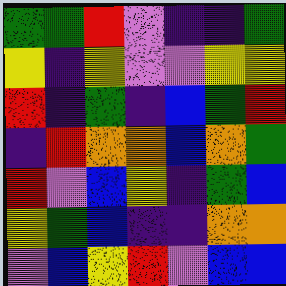[["green", "green", "red", "violet", "indigo", "indigo", "green"], ["yellow", "indigo", "yellow", "violet", "violet", "yellow", "yellow"], ["red", "indigo", "green", "indigo", "blue", "green", "red"], ["indigo", "red", "orange", "orange", "blue", "orange", "green"], ["red", "violet", "blue", "yellow", "indigo", "green", "blue"], ["yellow", "green", "blue", "indigo", "indigo", "orange", "orange"], ["violet", "blue", "yellow", "red", "violet", "blue", "blue"]]